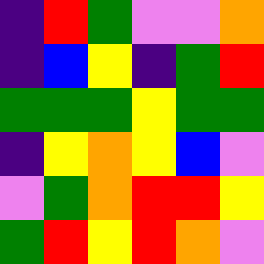[["indigo", "red", "green", "violet", "violet", "orange"], ["indigo", "blue", "yellow", "indigo", "green", "red"], ["green", "green", "green", "yellow", "green", "green"], ["indigo", "yellow", "orange", "yellow", "blue", "violet"], ["violet", "green", "orange", "red", "red", "yellow"], ["green", "red", "yellow", "red", "orange", "violet"]]